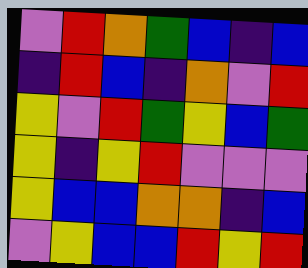[["violet", "red", "orange", "green", "blue", "indigo", "blue"], ["indigo", "red", "blue", "indigo", "orange", "violet", "red"], ["yellow", "violet", "red", "green", "yellow", "blue", "green"], ["yellow", "indigo", "yellow", "red", "violet", "violet", "violet"], ["yellow", "blue", "blue", "orange", "orange", "indigo", "blue"], ["violet", "yellow", "blue", "blue", "red", "yellow", "red"]]